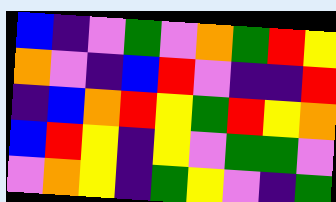[["blue", "indigo", "violet", "green", "violet", "orange", "green", "red", "yellow"], ["orange", "violet", "indigo", "blue", "red", "violet", "indigo", "indigo", "red"], ["indigo", "blue", "orange", "red", "yellow", "green", "red", "yellow", "orange"], ["blue", "red", "yellow", "indigo", "yellow", "violet", "green", "green", "violet"], ["violet", "orange", "yellow", "indigo", "green", "yellow", "violet", "indigo", "green"]]